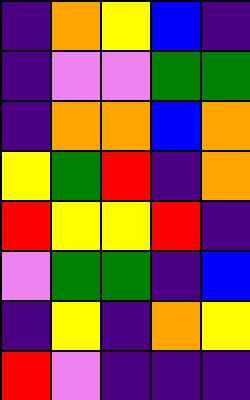[["indigo", "orange", "yellow", "blue", "indigo"], ["indigo", "violet", "violet", "green", "green"], ["indigo", "orange", "orange", "blue", "orange"], ["yellow", "green", "red", "indigo", "orange"], ["red", "yellow", "yellow", "red", "indigo"], ["violet", "green", "green", "indigo", "blue"], ["indigo", "yellow", "indigo", "orange", "yellow"], ["red", "violet", "indigo", "indigo", "indigo"]]